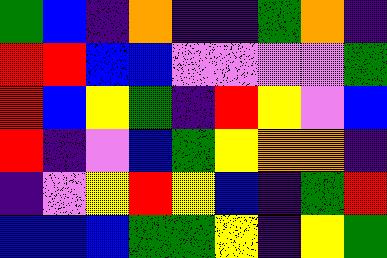[["green", "blue", "indigo", "orange", "indigo", "indigo", "green", "orange", "indigo"], ["red", "red", "blue", "blue", "violet", "violet", "violet", "violet", "green"], ["red", "blue", "yellow", "green", "indigo", "red", "yellow", "violet", "blue"], ["red", "indigo", "violet", "blue", "green", "yellow", "orange", "orange", "indigo"], ["indigo", "violet", "yellow", "red", "yellow", "blue", "indigo", "green", "red"], ["blue", "blue", "blue", "green", "green", "yellow", "indigo", "yellow", "green"]]